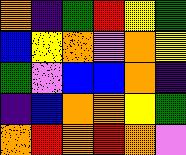[["orange", "indigo", "green", "red", "yellow", "green"], ["blue", "yellow", "orange", "violet", "orange", "yellow"], ["green", "violet", "blue", "blue", "orange", "indigo"], ["indigo", "blue", "orange", "orange", "yellow", "green"], ["orange", "red", "orange", "red", "orange", "violet"]]